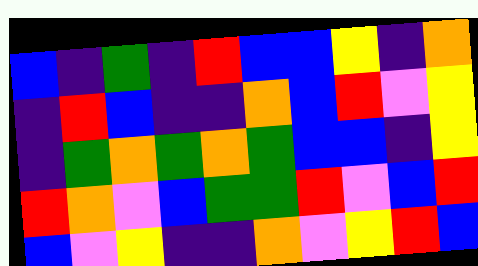[["blue", "indigo", "green", "indigo", "red", "blue", "blue", "yellow", "indigo", "orange"], ["indigo", "red", "blue", "indigo", "indigo", "orange", "blue", "red", "violet", "yellow"], ["indigo", "green", "orange", "green", "orange", "green", "blue", "blue", "indigo", "yellow"], ["red", "orange", "violet", "blue", "green", "green", "red", "violet", "blue", "red"], ["blue", "violet", "yellow", "indigo", "indigo", "orange", "violet", "yellow", "red", "blue"]]